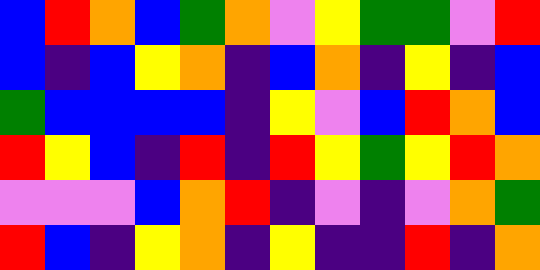[["blue", "red", "orange", "blue", "green", "orange", "violet", "yellow", "green", "green", "violet", "red"], ["blue", "indigo", "blue", "yellow", "orange", "indigo", "blue", "orange", "indigo", "yellow", "indigo", "blue"], ["green", "blue", "blue", "blue", "blue", "indigo", "yellow", "violet", "blue", "red", "orange", "blue"], ["red", "yellow", "blue", "indigo", "red", "indigo", "red", "yellow", "green", "yellow", "red", "orange"], ["violet", "violet", "violet", "blue", "orange", "red", "indigo", "violet", "indigo", "violet", "orange", "green"], ["red", "blue", "indigo", "yellow", "orange", "indigo", "yellow", "indigo", "indigo", "red", "indigo", "orange"]]